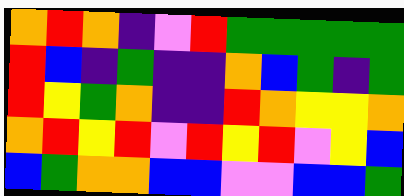[["orange", "red", "orange", "indigo", "violet", "red", "green", "green", "green", "green", "green"], ["red", "blue", "indigo", "green", "indigo", "indigo", "orange", "blue", "green", "indigo", "green"], ["red", "yellow", "green", "orange", "indigo", "indigo", "red", "orange", "yellow", "yellow", "orange"], ["orange", "red", "yellow", "red", "violet", "red", "yellow", "red", "violet", "yellow", "blue"], ["blue", "green", "orange", "orange", "blue", "blue", "violet", "violet", "blue", "blue", "green"]]